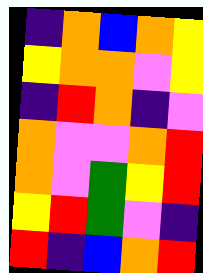[["indigo", "orange", "blue", "orange", "yellow"], ["yellow", "orange", "orange", "violet", "yellow"], ["indigo", "red", "orange", "indigo", "violet"], ["orange", "violet", "violet", "orange", "red"], ["orange", "violet", "green", "yellow", "red"], ["yellow", "red", "green", "violet", "indigo"], ["red", "indigo", "blue", "orange", "red"]]